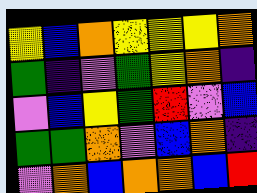[["yellow", "blue", "orange", "yellow", "yellow", "yellow", "orange"], ["green", "indigo", "violet", "green", "yellow", "orange", "indigo"], ["violet", "blue", "yellow", "green", "red", "violet", "blue"], ["green", "green", "orange", "violet", "blue", "orange", "indigo"], ["violet", "orange", "blue", "orange", "orange", "blue", "red"]]